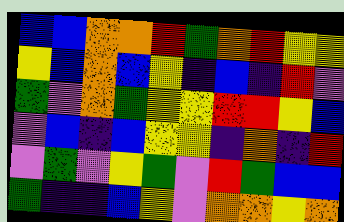[["blue", "blue", "orange", "orange", "red", "green", "orange", "red", "yellow", "yellow"], ["yellow", "blue", "orange", "blue", "yellow", "indigo", "blue", "indigo", "red", "violet"], ["green", "violet", "orange", "green", "yellow", "yellow", "red", "red", "yellow", "blue"], ["violet", "blue", "indigo", "blue", "yellow", "yellow", "indigo", "orange", "indigo", "red"], ["violet", "green", "violet", "yellow", "green", "violet", "red", "green", "blue", "blue"], ["green", "indigo", "indigo", "blue", "yellow", "violet", "orange", "orange", "yellow", "orange"]]